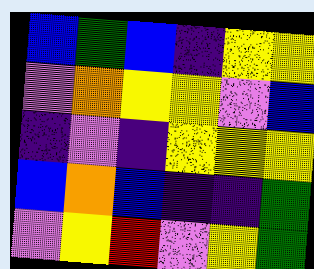[["blue", "green", "blue", "indigo", "yellow", "yellow"], ["violet", "orange", "yellow", "yellow", "violet", "blue"], ["indigo", "violet", "indigo", "yellow", "yellow", "yellow"], ["blue", "orange", "blue", "indigo", "indigo", "green"], ["violet", "yellow", "red", "violet", "yellow", "green"]]